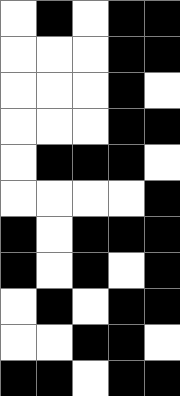[["white", "black", "white", "black", "black"], ["white", "white", "white", "black", "black"], ["white", "white", "white", "black", "white"], ["white", "white", "white", "black", "black"], ["white", "black", "black", "black", "white"], ["white", "white", "white", "white", "black"], ["black", "white", "black", "black", "black"], ["black", "white", "black", "white", "black"], ["white", "black", "white", "black", "black"], ["white", "white", "black", "black", "white"], ["black", "black", "white", "black", "black"]]